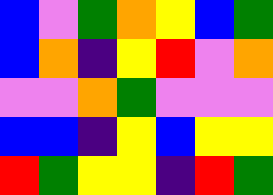[["blue", "violet", "green", "orange", "yellow", "blue", "green"], ["blue", "orange", "indigo", "yellow", "red", "violet", "orange"], ["violet", "violet", "orange", "green", "violet", "violet", "violet"], ["blue", "blue", "indigo", "yellow", "blue", "yellow", "yellow"], ["red", "green", "yellow", "yellow", "indigo", "red", "green"]]